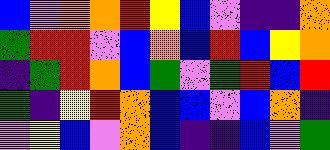[["blue", "violet", "orange", "orange", "red", "yellow", "blue", "violet", "indigo", "indigo", "orange"], ["green", "red", "red", "violet", "blue", "orange", "blue", "red", "blue", "yellow", "orange"], ["indigo", "green", "red", "orange", "blue", "green", "violet", "green", "red", "blue", "red"], ["green", "indigo", "yellow", "red", "orange", "blue", "blue", "violet", "blue", "orange", "indigo"], ["violet", "yellow", "blue", "violet", "orange", "blue", "indigo", "indigo", "blue", "violet", "green"]]